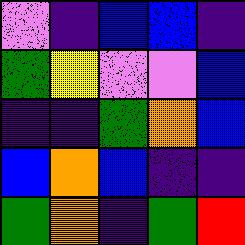[["violet", "indigo", "blue", "blue", "indigo"], ["green", "yellow", "violet", "violet", "blue"], ["indigo", "indigo", "green", "orange", "blue"], ["blue", "orange", "blue", "indigo", "indigo"], ["green", "orange", "indigo", "green", "red"]]